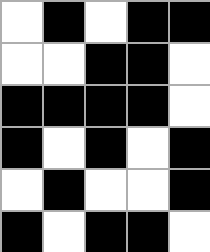[["white", "black", "white", "black", "black"], ["white", "white", "black", "black", "white"], ["black", "black", "black", "black", "white"], ["black", "white", "black", "white", "black"], ["white", "black", "white", "white", "black"], ["black", "white", "black", "black", "white"]]